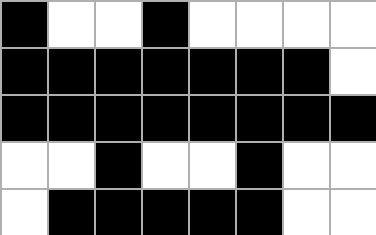[["black", "white", "white", "black", "white", "white", "white", "white"], ["black", "black", "black", "black", "black", "black", "black", "white"], ["black", "black", "black", "black", "black", "black", "black", "black"], ["white", "white", "black", "white", "white", "black", "white", "white"], ["white", "black", "black", "black", "black", "black", "white", "white"]]